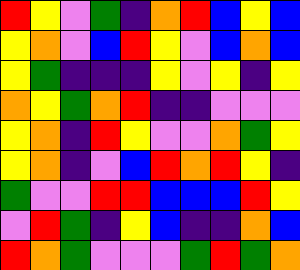[["red", "yellow", "violet", "green", "indigo", "orange", "red", "blue", "yellow", "blue"], ["yellow", "orange", "violet", "blue", "red", "yellow", "violet", "blue", "orange", "blue"], ["yellow", "green", "indigo", "indigo", "indigo", "yellow", "violet", "yellow", "indigo", "yellow"], ["orange", "yellow", "green", "orange", "red", "indigo", "indigo", "violet", "violet", "violet"], ["yellow", "orange", "indigo", "red", "yellow", "violet", "violet", "orange", "green", "yellow"], ["yellow", "orange", "indigo", "violet", "blue", "red", "orange", "red", "yellow", "indigo"], ["green", "violet", "violet", "red", "red", "blue", "blue", "blue", "red", "yellow"], ["violet", "red", "green", "indigo", "yellow", "blue", "indigo", "indigo", "orange", "blue"], ["red", "orange", "green", "violet", "violet", "violet", "green", "red", "green", "orange"]]